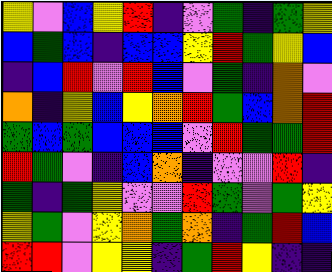[["yellow", "violet", "blue", "yellow", "red", "indigo", "violet", "green", "indigo", "green", "yellow"], ["blue", "green", "blue", "indigo", "blue", "blue", "yellow", "red", "green", "yellow", "blue"], ["indigo", "blue", "red", "violet", "red", "blue", "violet", "green", "indigo", "orange", "violet"], ["orange", "indigo", "yellow", "blue", "yellow", "orange", "red", "green", "blue", "orange", "red"], ["green", "blue", "green", "blue", "blue", "blue", "violet", "red", "green", "green", "red"], ["red", "green", "violet", "indigo", "blue", "orange", "indigo", "violet", "violet", "red", "indigo"], ["green", "indigo", "green", "yellow", "violet", "violet", "red", "green", "violet", "green", "yellow"], ["yellow", "green", "violet", "yellow", "orange", "green", "orange", "indigo", "green", "red", "blue"], ["red", "red", "violet", "yellow", "yellow", "indigo", "green", "red", "yellow", "indigo", "indigo"]]